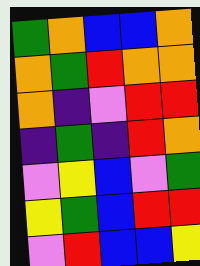[["green", "orange", "blue", "blue", "orange"], ["orange", "green", "red", "orange", "orange"], ["orange", "indigo", "violet", "red", "red"], ["indigo", "green", "indigo", "red", "orange"], ["violet", "yellow", "blue", "violet", "green"], ["yellow", "green", "blue", "red", "red"], ["violet", "red", "blue", "blue", "yellow"]]